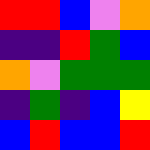[["red", "red", "blue", "violet", "orange"], ["indigo", "indigo", "red", "green", "blue"], ["orange", "violet", "green", "green", "green"], ["indigo", "green", "indigo", "blue", "yellow"], ["blue", "red", "blue", "blue", "red"]]